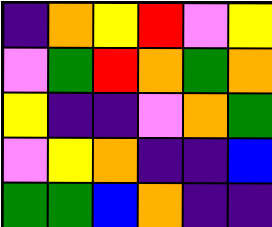[["indigo", "orange", "yellow", "red", "violet", "yellow"], ["violet", "green", "red", "orange", "green", "orange"], ["yellow", "indigo", "indigo", "violet", "orange", "green"], ["violet", "yellow", "orange", "indigo", "indigo", "blue"], ["green", "green", "blue", "orange", "indigo", "indigo"]]